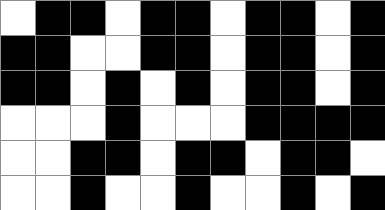[["white", "black", "black", "white", "black", "black", "white", "black", "black", "white", "black"], ["black", "black", "white", "white", "black", "black", "white", "black", "black", "white", "black"], ["black", "black", "white", "black", "white", "black", "white", "black", "black", "white", "black"], ["white", "white", "white", "black", "white", "white", "white", "black", "black", "black", "black"], ["white", "white", "black", "black", "white", "black", "black", "white", "black", "black", "white"], ["white", "white", "black", "white", "white", "black", "white", "white", "black", "white", "black"]]